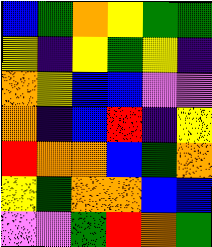[["blue", "green", "orange", "yellow", "green", "green"], ["yellow", "indigo", "yellow", "green", "yellow", "indigo"], ["orange", "yellow", "blue", "blue", "violet", "violet"], ["orange", "indigo", "blue", "red", "indigo", "yellow"], ["red", "orange", "orange", "blue", "green", "orange"], ["yellow", "green", "orange", "orange", "blue", "blue"], ["violet", "violet", "green", "red", "orange", "green"]]